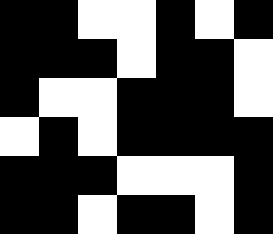[["black", "black", "white", "white", "black", "white", "black"], ["black", "black", "black", "white", "black", "black", "white"], ["black", "white", "white", "black", "black", "black", "white"], ["white", "black", "white", "black", "black", "black", "black"], ["black", "black", "black", "white", "white", "white", "black"], ["black", "black", "white", "black", "black", "white", "black"]]